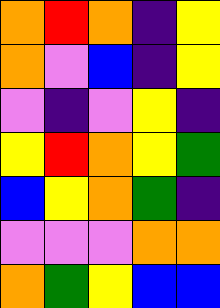[["orange", "red", "orange", "indigo", "yellow"], ["orange", "violet", "blue", "indigo", "yellow"], ["violet", "indigo", "violet", "yellow", "indigo"], ["yellow", "red", "orange", "yellow", "green"], ["blue", "yellow", "orange", "green", "indigo"], ["violet", "violet", "violet", "orange", "orange"], ["orange", "green", "yellow", "blue", "blue"]]